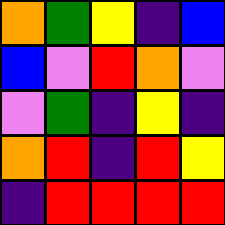[["orange", "green", "yellow", "indigo", "blue"], ["blue", "violet", "red", "orange", "violet"], ["violet", "green", "indigo", "yellow", "indigo"], ["orange", "red", "indigo", "red", "yellow"], ["indigo", "red", "red", "red", "red"]]